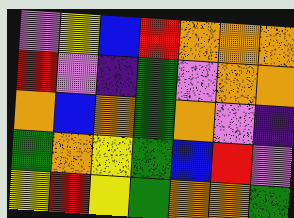[["violet", "yellow", "blue", "red", "orange", "orange", "orange"], ["red", "violet", "indigo", "green", "violet", "orange", "orange"], ["orange", "blue", "orange", "green", "orange", "violet", "indigo"], ["green", "orange", "yellow", "green", "blue", "red", "violet"], ["yellow", "red", "yellow", "green", "orange", "orange", "green"]]